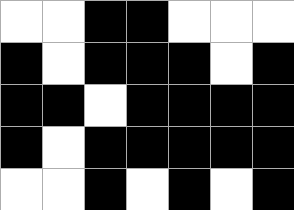[["white", "white", "black", "black", "white", "white", "white"], ["black", "white", "black", "black", "black", "white", "black"], ["black", "black", "white", "black", "black", "black", "black"], ["black", "white", "black", "black", "black", "black", "black"], ["white", "white", "black", "white", "black", "white", "black"]]